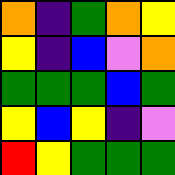[["orange", "indigo", "green", "orange", "yellow"], ["yellow", "indigo", "blue", "violet", "orange"], ["green", "green", "green", "blue", "green"], ["yellow", "blue", "yellow", "indigo", "violet"], ["red", "yellow", "green", "green", "green"]]